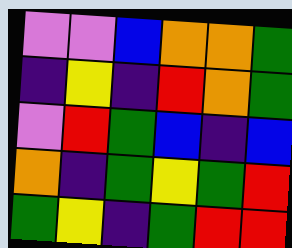[["violet", "violet", "blue", "orange", "orange", "green"], ["indigo", "yellow", "indigo", "red", "orange", "green"], ["violet", "red", "green", "blue", "indigo", "blue"], ["orange", "indigo", "green", "yellow", "green", "red"], ["green", "yellow", "indigo", "green", "red", "red"]]